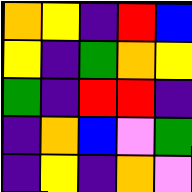[["orange", "yellow", "indigo", "red", "blue"], ["yellow", "indigo", "green", "orange", "yellow"], ["green", "indigo", "red", "red", "indigo"], ["indigo", "orange", "blue", "violet", "green"], ["indigo", "yellow", "indigo", "orange", "violet"]]